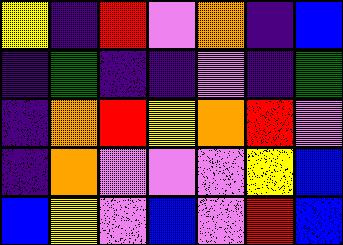[["yellow", "indigo", "red", "violet", "orange", "indigo", "blue"], ["indigo", "green", "indigo", "indigo", "violet", "indigo", "green"], ["indigo", "orange", "red", "yellow", "orange", "red", "violet"], ["indigo", "orange", "violet", "violet", "violet", "yellow", "blue"], ["blue", "yellow", "violet", "blue", "violet", "red", "blue"]]